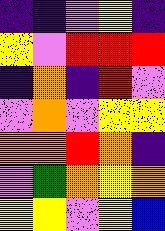[["indigo", "indigo", "violet", "yellow", "indigo"], ["yellow", "violet", "red", "red", "red"], ["indigo", "orange", "indigo", "red", "violet"], ["violet", "orange", "violet", "yellow", "yellow"], ["orange", "orange", "red", "orange", "indigo"], ["violet", "green", "orange", "yellow", "orange"], ["yellow", "yellow", "violet", "yellow", "blue"]]